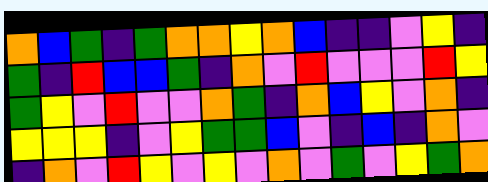[["orange", "blue", "green", "indigo", "green", "orange", "orange", "yellow", "orange", "blue", "indigo", "indigo", "violet", "yellow", "indigo"], ["green", "indigo", "red", "blue", "blue", "green", "indigo", "orange", "violet", "red", "violet", "violet", "violet", "red", "yellow"], ["green", "yellow", "violet", "red", "violet", "violet", "orange", "green", "indigo", "orange", "blue", "yellow", "violet", "orange", "indigo"], ["yellow", "yellow", "yellow", "indigo", "violet", "yellow", "green", "green", "blue", "violet", "indigo", "blue", "indigo", "orange", "violet"], ["indigo", "orange", "violet", "red", "yellow", "violet", "yellow", "violet", "orange", "violet", "green", "violet", "yellow", "green", "orange"]]